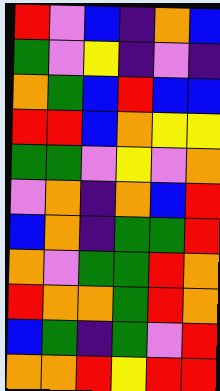[["red", "violet", "blue", "indigo", "orange", "blue"], ["green", "violet", "yellow", "indigo", "violet", "indigo"], ["orange", "green", "blue", "red", "blue", "blue"], ["red", "red", "blue", "orange", "yellow", "yellow"], ["green", "green", "violet", "yellow", "violet", "orange"], ["violet", "orange", "indigo", "orange", "blue", "red"], ["blue", "orange", "indigo", "green", "green", "red"], ["orange", "violet", "green", "green", "red", "orange"], ["red", "orange", "orange", "green", "red", "orange"], ["blue", "green", "indigo", "green", "violet", "red"], ["orange", "orange", "red", "yellow", "red", "red"]]